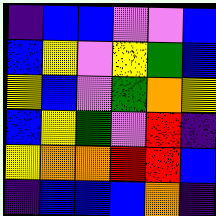[["indigo", "blue", "blue", "violet", "violet", "blue"], ["blue", "yellow", "violet", "yellow", "green", "blue"], ["yellow", "blue", "violet", "green", "orange", "yellow"], ["blue", "yellow", "green", "violet", "red", "indigo"], ["yellow", "orange", "orange", "red", "red", "blue"], ["indigo", "blue", "blue", "blue", "orange", "indigo"]]